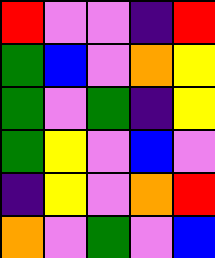[["red", "violet", "violet", "indigo", "red"], ["green", "blue", "violet", "orange", "yellow"], ["green", "violet", "green", "indigo", "yellow"], ["green", "yellow", "violet", "blue", "violet"], ["indigo", "yellow", "violet", "orange", "red"], ["orange", "violet", "green", "violet", "blue"]]